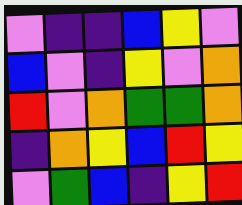[["violet", "indigo", "indigo", "blue", "yellow", "violet"], ["blue", "violet", "indigo", "yellow", "violet", "orange"], ["red", "violet", "orange", "green", "green", "orange"], ["indigo", "orange", "yellow", "blue", "red", "yellow"], ["violet", "green", "blue", "indigo", "yellow", "red"]]